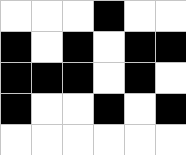[["white", "white", "white", "black", "white", "white"], ["black", "white", "black", "white", "black", "black"], ["black", "black", "black", "white", "black", "white"], ["black", "white", "white", "black", "white", "black"], ["white", "white", "white", "white", "white", "white"]]